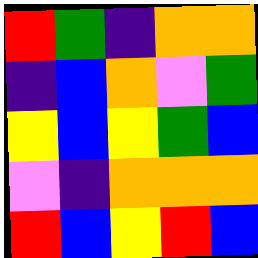[["red", "green", "indigo", "orange", "orange"], ["indigo", "blue", "orange", "violet", "green"], ["yellow", "blue", "yellow", "green", "blue"], ["violet", "indigo", "orange", "orange", "orange"], ["red", "blue", "yellow", "red", "blue"]]